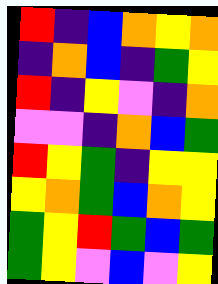[["red", "indigo", "blue", "orange", "yellow", "orange"], ["indigo", "orange", "blue", "indigo", "green", "yellow"], ["red", "indigo", "yellow", "violet", "indigo", "orange"], ["violet", "violet", "indigo", "orange", "blue", "green"], ["red", "yellow", "green", "indigo", "yellow", "yellow"], ["yellow", "orange", "green", "blue", "orange", "yellow"], ["green", "yellow", "red", "green", "blue", "green"], ["green", "yellow", "violet", "blue", "violet", "yellow"]]